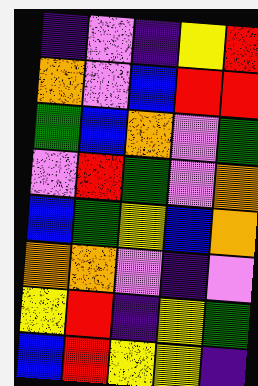[["indigo", "violet", "indigo", "yellow", "red"], ["orange", "violet", "blue", "red", "red"], ["green", "blue", "orange", "violet", "green"], ["violet", "red", "green", "violet", "orange"], ["blue", "green", "yellow", "blue", "orange"], ["orange", "orange", "violet", "indigo", "violet"], ["yellow", "red", "indigo", "yellow", "green"], ["blue", "red", "yellow", "yellow", "indigo"]]